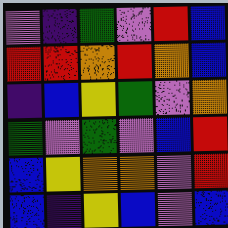[["violet", "indigo", "green", "violet", "red", "blue"], ["red", "red", "orange", "red", "orange", "blue"], ["indigo", "blue", "yellow", "green", "violet", "orange"], ["green", "violet", "green", "violet", "blue", "red"], ["blue", "yellow", "orange", "orange", "violet", "red"], ["blue", "indigo", "yellow", "blue", "violet", "blue"]]